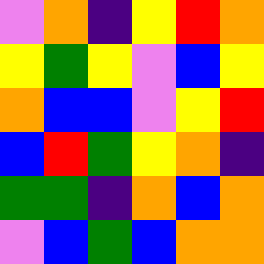[["violet", "orange", "indigo", "yellow", "red", "orange"], ["yellow", "green", "yellow", "violet", "blue", "yellow"], ["orange", "blue", "blue", "violet", "yellow", "red"], ["blue", "red", "green", "yellow", "orange", "indigo"], ["green", "green", "indigo", "orange", "blue", "orange"], ["violet", "blue", "green", "blue", "orange", "orange"]]